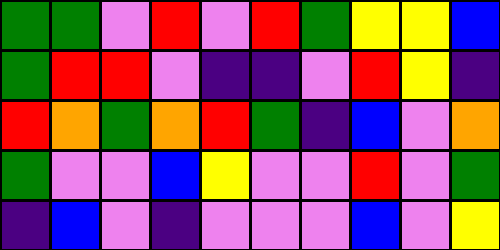[["green", "green", "violet", "red", "violet", "red", "green", "yellow", "yellow", "blue"], ["green", "red", "red", "violet", "indigo", "indigo", "violet", "red", "yellow", "indigo"], ["red", "orange", "green", "orange", "red", "green", "indigo", "blue", "violet", "orange"], ["green", "violet", "violet", "blue", "yellow", "violet", "violet", "red", "violet", "green"], ["indigo", "blue", "violet", "indigo", "violet", "violet", "violet", "blue", "violet", "yellow"]]